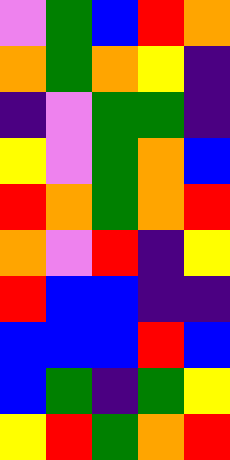[["violet", "green", "blue", "red", "orange"], ["orange", "green", "orange", "yellow", "indigo"], ["indigo", "violet", "green", "green", "indigo"], ["yellow", "violet", "green", "orange", "blue"], ["red", "orange", "green", "orange", "red"], ["orange", "violet", "red", "indigo", "yellow"], ["red", "blue", "blue", "indigo", "indigo"], ["blue", "blue", "blue", "red", "blue"], ["blue", "green", "indigo", "green", "yellow"], ["yellow", "red", "green", "orange", "red"]]